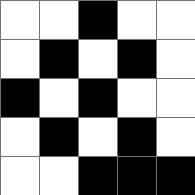[["white", "white", "black", "white", "white"], ["white", "black", "white", "black", "white"], ["black", "white", "black", "white", "white"], ["white", "black", "white", "black", "white"], ["white", "white", "black", "black", "black"]]